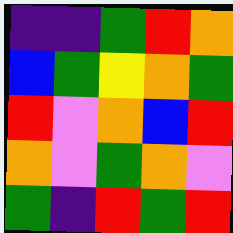[["indigo", "indigo", "green", "red", "orange"], ["blue", "green", "yellow", "orange", "green"], ["red", "violet", "orange", "blue", "red"], ["orange", "violet", "green", "orange", "violet"], ["green", "indigo", "red", "green", "red"]]